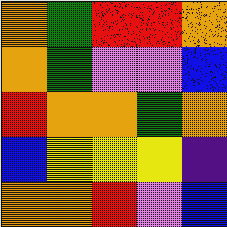[["orange", "green", "red", "red", "orange"], ["orange", "green", "violet", "violet", "blue"], ["red", "orange", "orange", "green", "orange"], ["blue", "yellow", "yellow", "yellow", "indigo"], ["orange", "orange", "red", "violet", "blue"]]